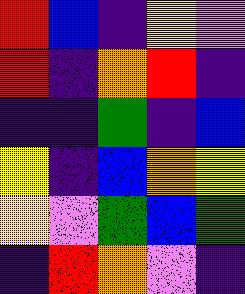[["red", "blue", "indigo", "yellow", "violet"], ["red", "indigo", "orange", "red", "indigo"], ["indigo", "indigo", "green", "indigo", "blue"], ["yellow", "indigo", "blue", "orange", "yellow"], ["yellow", "violet", "green", "blue", "green"], ["indigo", "red", "orange", "violet", "indigo"]]